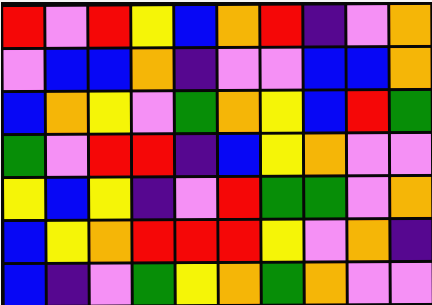[["red", "violet", "red", "yellow", "blue", "orange", "red", "indigo", "violet", "orange"], ["violet", "blue", "blue", "orange", "indigo", "violet", "violet", "blue", "blue", "orange"], ["blue", "orange", "yellow", "violet", "green", "orange", "yellow", "blue", "red", "green"], ["green", "violet", "red", "red", "indigo", "blue", "yellow", "orange", "violet", "violet"], ["yellow", "blue", "yellow", "indigo", "violet", "red", "green", "green", "violet", "orange"], ["blue", "yellow", "orange", "red", "red", "red", "yellow", "violet", "orange", "indigo"], ["blue", "indigo", "violet", "green", "yellow", "orange", "green", "orange", "violet", "violet"]]